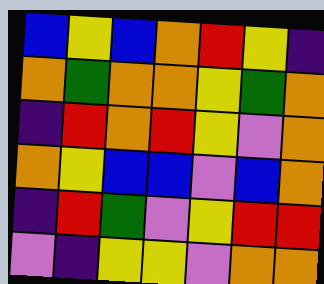[["blue", "yellow", "blue", "orange", "red", "yellow", "indigo"], ["orange", "green", "orange", "orange", "yellow", "green", "orange"], ["indigo", "red", "orange", "red", "yellow", "violet", "orange"], ["orange", "yellow", "blue", "blue", "violet", "blue", "orange"], ["indigo", "red", "green", "violet", "yellow", "red", "red"], ["violet", "indigo", "yellow", "yellow", "violet", "orange", "orange"]]